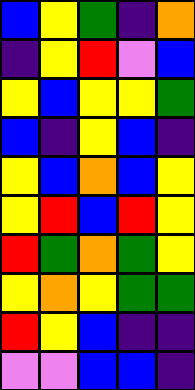[["blue", "yellow", "green", "indigo", "orange"], ["indigo", "yellow", "red", "violet", "blue"], ["yellow", "blue", "yellow", "yellow", "green"], ["blue", "indigo", "yellow", "blue", "indigo"], ["yellow", "blue", "orange", "blue", "yellow"], ["yellow", "red", "blue", "red", "yellow"], ["red", "green", "orange", "green", "yellow"], ["yellow", "orange", "yellow", "green", "green"], ["red", "yellow", "blue", "indigo", "indigo"], ["violet", "violet", "blue", "blue", "indigo"]]